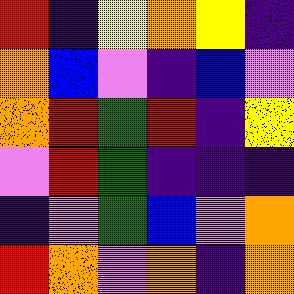[["red", "indigo", "yellow", "orange", "yellow", "indigo"], ["orange", "blue", "violet", "indigo", "blue", "violet"], ["orange", "red", "green", "red", "indigo", "yellow"], ["violet", "red", "green", "indigo", "indigo", "indigo"], ["indigo", "violet", "green", "blue", "violet", "orange"], ["red", "orange", "violet", "orange", "indigo", "orange"]]